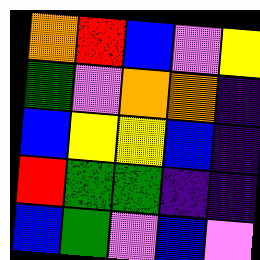[["orange", "red", "blue", "violet", "yellow"], ["green", "violet", "orange", "orange", "indigo"], ["blue", "yellow", "yellow", "blue", "indigo"], ["red", "green", "green", "indigo", "indigo"], ["blue", "green", "violet", "blue", "violet"]]